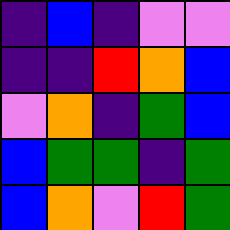[["indigo", "blue", "indigo", "violet", "violet"], ["indigo", "indigo", "red", "orange", "blue"], ["violet", "orange", "indigo", "green", "blue"], ["blue", "green", "green", "indigo", "green"], ["blue", "orange", "violet", "red", "green"]]